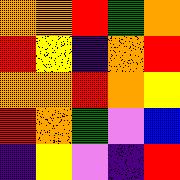[["orange", "orange", "red", "green", "orange"], ["red", "yellow", "indigo", "orange", "red"], ["orange", "orange", "red", "orange", "yellow"], ["red", "orange", "green", "violet", "blue"], ["indigo", "yellow", "violet", "indigo", "red"]]